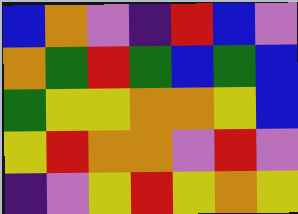[["blue", "orange", "violet", "indigo", "red", "blue", "violet"], ["orange", "green", "red", "green", "blue", "green", "blue"], ["green", "yellow", "yellow", "orange", "orange", "yellow", "blue"], ["yellow", "red", "orange", "orange", "violet", "red", "violet"], ["indigo", "violet", "yellow", "red", "yellow", "orange", "yellow"]]